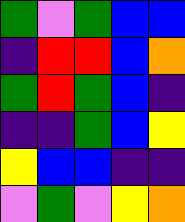[["green", "violet", "green", "blue", "blue"], ["indigo", "red", "red", "blue", "orange"], ["green", "red", "green", "blue", "indigo"], ["indigo", "indigo", "green", "blue", "yellow"], ["yellow", "blue", "blue", "indigo", "indigo"], ["violet", "green", "violet", "yellow", "orange"]]